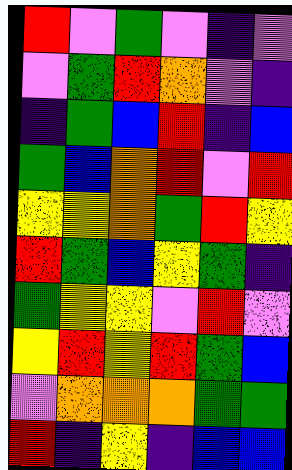[["red", "violet", "green", "violet", "indigo", "violet"], ["violet", "green", "red", "orange", "violet", "indigo"], ["indigo", "green", "blue", "red", "indigo", "blue"], ["green", "blue", "orange", "red", "violet", "red"], ["yellow", "yellow", "orange", "green", "red", "yellow"], ["red", "green", "blue", "yellow", "green", "indigo"], ["green", "yellow", "yellow", "violet", "red", "violet"], ["yellow", "red", "yellow", "red", "green", "blue"], ["violet", "orange", "orange", "orange", "green", "green"], ["red", "indigo", "yellow", "indigo", "blue", "blue"]]